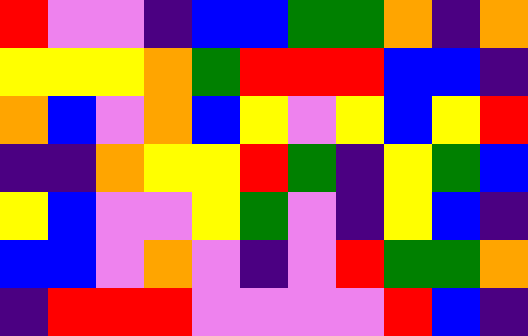[["red", "violet", "violet", "indigo", "blue", "blue", "green", "green", "orange", "indigo", "orange"], ["yellow", "yellow", "yellow", "orange", "green", "red", "red", "red", "blue", "blue", "indigo"], ["orange", "blue", "violet", "orange", "blue", "yellow", "violet", "yellow", "blue", "yellow", "red"], ["indigo", "indigo", "orange", "yellow", "yellow", "red", "green", "indigo", "yellow", "green", "blue"], ["yellow", "blue", "violet", "violet", "yellow", "green", "violet", "indigo", "yellow", "blue", "indigo"], ["blue", "blue", "violet", "orange", "violet", "indigo", "violet", "red", "green", "green", "orange"], ["indigo", "red", "red", "red", "violet", "violet", "violet", "violet", "red", "blue", "indigo"]]